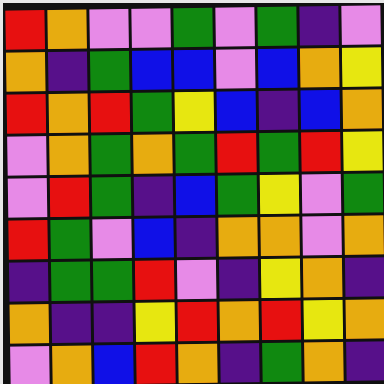[["red", "orange", "violet", "violet", "green", "violet", "green", "indigo", "violet"], ["orange", "indigo", "green", "blue", "blue", "violet", "blue", "orange", "yellow"], ["red", "orange", "red", "green", "yellow", "blue", "indigo", "blue", "orange"], ["violet", "orange", "green", "orange", "green", "red", "green", "red", "yellow"], ["violet", "red", "green", "indigo", "blue", "green", "yellow", "violet", "green"], ["red", "green", "violet", "blue", "indigo", "orange", "orange", "violet", "orange"], ["indigo", "green", "green", "red", "violet", "indigo", "yellow", "orange", "indigo"], ["orange", "indigo", "indigo", "yellow", "red", "orange", "red", "yellow", "orange"], ["violet", "orange", "blue", "red", "orange", "indigo", "green", "orange", "indigo"]]